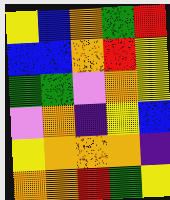[["yellow", "blue", "orange", "green", "red"], ["blue", "blue", "orange", "red", "yellow"], ["green", "green", "violet", "orange", "yellow"], ["violet", "orange", "indigo", "yellow", "blue"], ["yellow", "orange", "orange", "orange", "indigo"], ["orange", "orange", "red", "green", "yellow"]]